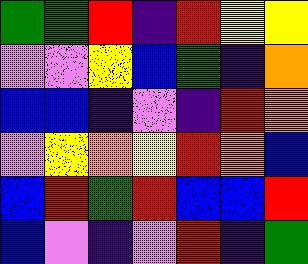[["green", "green", "red", "indigo", "red", "yellow", "yellow"], ["violet", "violet", "yellow", "blue", "green", "indigo", "orange"], ["blue", "blue", "indigo", "violet", "indigo", "red", "orange"], ["violet", "yellow", "orange", "yellow", "red", "orange", "blue"], ["blue", "red", "green", "red", "blue", "blue", "red"], ["blue", "violet", "indigo", "violet", "red", "indigo", "green"]]